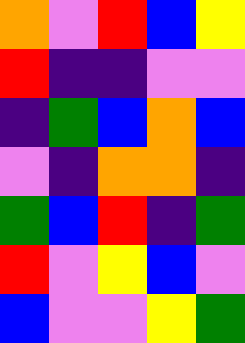[["orange", "violet", "red", "blue", "yellow"], ["red", "indigo", "indigo", "violet", "violet"], ["indigo", "green", "blue", "orange", "blue"], ["violet", "indigo", "orange", "orange", "indigo"], ["green", "blue", "red", "indigo", "green"], ["red", "violet", "yellow", "blue", "violet"], ["blue", "violet", "violet", "yellow", "green"]]